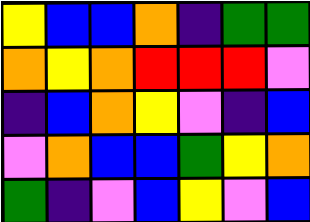[["yellow", "blue", "blue", "orange", "indigo", "green", "green"], ["orange", "yellow", "orange", "red", "red", "red", "violet"], ["indigo", "blue", "orange", "yellow", "violet", "indigo", "blue"], ["violet", "orange", "blue", "blue", "green", "yellow", "orange"], ["green", "indigo", "violet", "blue", "yellow", "violet", "blue"]]